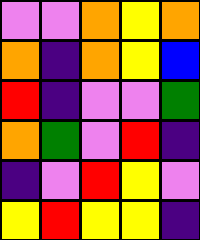[["violet", "violet", "orange", "yellow", "orange"], ["orange", "indigo", "orange", "yellow", "blue"], ["red", "indigo", "violet", "violet", "green"], ["orange", "green", "violet", "red", "indigo"], ["indigo", "violet", "red", "yellow", "violet"], ["yellow", "red", "yellow", "yellow", "indigo"]]